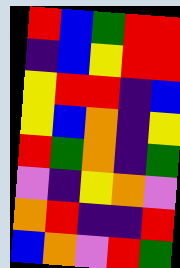[["red", "blue", "green", "red", "red"], ["indigo", "blue", "yellow", "red", "red"], ["yellow", "red", "red", "indigo", "blue"], ["yellow", "blue", "orange", "indigo", "yellow"], ["red", "green", "orange", "indigo", "green"], ["violet", "indigo", "yellow", "orange", "violet"], ["orange", "red", "indigo", "indigo", "red"], ["blue", "orange", "violet", "red", "green"]]